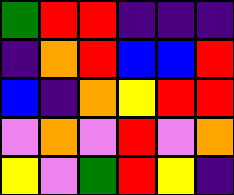[["green", "red", "red", "indigo", "indigo", "indigo"], ["indigo", "orange", "red", "blue", "blue", "red"], ["blue", "indigo", "orange", "yellow", "red", "red"], ["violet", "orange", "violet", "red", "violet", "orange"], ["yellow", "violet", "green", "red", "yellow", "indigo"]]